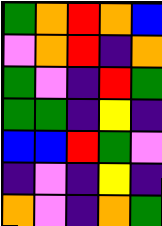[["green", "orange", "red", "orange", "blue"], ["violet", "orange", "red", "indigo", "orange"], ["green", "violet", "indigo", "red", "green"], ["green", "green", "indigo", "yellow", "indigo"], ["blue", "blue", "red", "green", "violet"], ["indigo", "violet", "indigo", "yellow", "indigo"], ["orange", "violet", "indigo", "orange", "green"]]